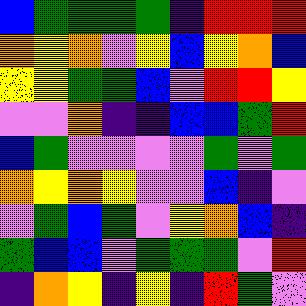[["blue", "green", "green", "green", "green", "indigo", "red", "red", "red"], ["orange", "yellow", "orange", "violet", "yellow", "blue", "yellow", "orange", "blue"], ["yellow", "yellow", "green", "green", "blue", "violet", "red", "red", "yellow"], ["violet", "violet", "orange", "indigo", "indigo", "blue", "blue", "green", "red"], ["blue", "green", "violet", "violet", "violet", "violet", "green", "violet", "green"], ["orange", "yellow", "orange", "yellow", "violet", "violet", "blue", "indigo", "violet"], ["violet", "green", "blue", "green", "violet", "yellow", "orange", "blue", "indigo"], ["green", "blue", "blue", "violet", "green", "green", "green", "violet", "red"], ["indigo", "orange", "yellow", "indigo", "yellow", "indigo", "red", "green", "violet"]]